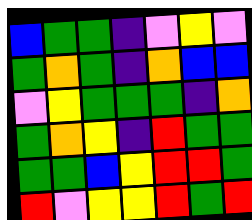[["blue", "green", "green", "indigo", "violet", "yellow", "violet"], ["green", "orange", "green", "indigo", "orange", "blue", "blue"], ["violet", "yellow", "green", "green", "green", "indigo", "orange"], ["green", "orange", "yellow", "indigo", "red", "green", "green"], ["green", "green", "blue", "yellow", "red", "red", "green"], ["red", "violet", "yellow", "yellow", "red", "green", "red"]]